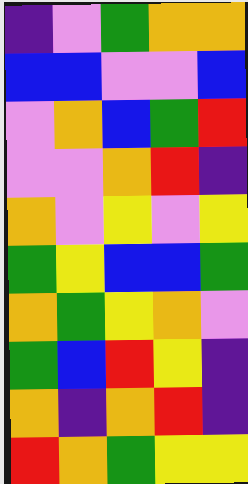[["indigo", "violet", "green", "orange", "orange"], ["blue", "blue", "violet", "violet", "blue"], ["violet", "orange", "blue", "green", "red"], ["violet", "violet", "orange", "red", "indigo"], ["orange", "violet", "yellow", "violet", "yellow"], ["green", "yellow", "blue", "blue", "green"], ["orange", "green", "yellow", "orange", "violet"], ["green", "blue", "red", "yellow", "indigo"], ["orange", "indigo", "orange", "red", "indigo"], ["red", "orange", "green", "yellow", "yellow"]]